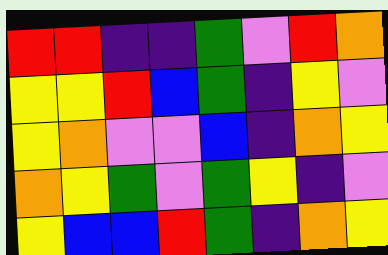[["red", "red", "indigo", "indigo", "green", "violet", "red", "orange"], ["yellow", "yellow", "red", "blue", "green", "indigo", "yellow", "violet"], ["yellow", "orange", "violet", "violet", "blue", "indigo", "orange", "yellow"], ["orange", "yellow", "green", "violet", "green", "yellow", "indigo", "violet"], ["yellow", "blue", "blue", "red", "green", "indigo", "orange", "yellow"]]